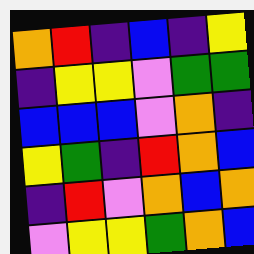[["orange", "red", "indigo", "blue", "indigo", "yellow"], ["indigo", "yellow", "yellow", "violet", "green", "green"], ["blue", "blue", "blue", "violet", "orange", "indigo"], ["yellow", "green", "indigo", "red", "orange", "blue"], ["indigo", "red", "violet", "orange", "blue", "orange"], ["violet", "yellow", "yellow", "green", "orange", "blue"]]